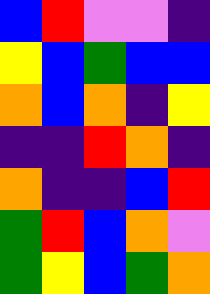[["blue", "red", "violet", "violet", "indigo"], ["yellow", "blue", "green", "blue", "blue"], ["orange", "blue", "orange", "indigo", "yellow"], ["indigo", "indigo", "red", "orange", "indigo"], ["orange", "indigo", "indigo", "blue", "red"], ["green", "red", "blue", "orange", "violet"], ["green", "yellow", "blue", "green", "orange"]]